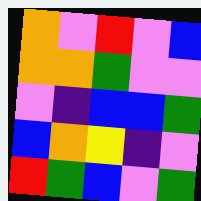[["orange", "violet", "red", "violet", "blue"], ["orange", "orange", "green", "violet", "violet"], ["violet", "indigo", "blue", "blue", "green"], ["blue", "orange", "yellow", "indigo", "violet"], ["red", "green", "blue", "violet", "green"]]